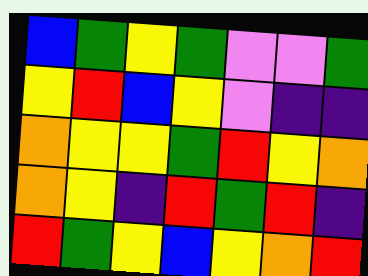[["blue", "green", "yellow", "green", "violet", "violet", "green"], ["yellow", "red", "blue", "yellow", "violet", "indigo", "indigo"], ["orange", "yellow", "yellow", "green", "red", "yellow", "orange"], ["orange", "yellow", "indigo", "red", "green", "red", "indigo"], ["red", "green", "yellow", "blue", "yellow", "orange", "red"]]